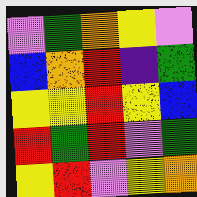[["violet", "green", "orange", "yellow", "violet"], ["blue", "orange", "red", "indigo", "green"], ["yellow", "yellow", "red", "yellow", "blue"], ["red", "green", "red", "violet", "green"], ["yellow", "red", "violet", "yellow", "orange"]]